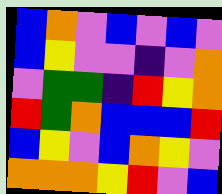[["blue", "orange", "violet", "blue", "violet", "blue", "violet"], ["blue", "yellow", "violet", "violet", "indigo", "violet", "orange"], ["violet", "green", "green", "indigo", "red", "yellow", "orange"], ["red", "green", "orange", "blue", "blue", "blue", "red"], ["blue", "yellow", "violet", "blue", "orange", "yellow", "violet"], ["orange", "orange", "orange", "yellow", "red", "violet", "blue"]]